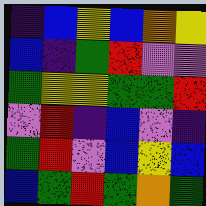[["indigo", "blue", "yellow", "blue", "orange", "yellow"], ["blue", "indigo", "green", "red", "violet", "violet"], ["green", "yellow", "yellow", "green", "green", "red"], ["violet", "red", "indigo", "blue", "violet", "indigo"], ["green", "red", "violet", "blue", "yellow", "blue"], ["blue", "green", "red", "green", "orange", "green"]]